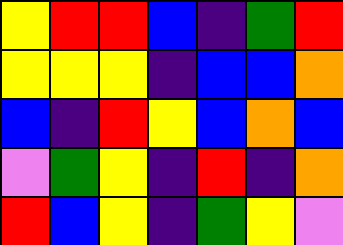[["yellow", "red", "red", "blue", "indigo", "green", "red"], ["yellow", "yellow", "yellow", "indigo", "blue", "blue", "orange"], ["blue", "indigo", "red", "yellow", "blue", "orange", "blue"], ["violet", "green", "yellow", "indigo", "red", "indigo", "orange"], ["red", "blue", "yellow", "indigo", "green", "yellow", "violet"]]